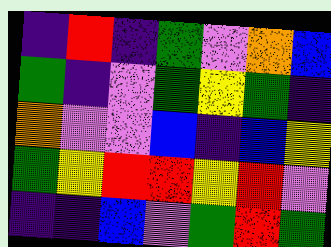[["indigo", "red", "indigo", "green", "violet", "orange", "blue"], ["green", "indigo", "violet", "green", "yellow", "green", "indigo"], ["orange", "violet", "violet", "blue", "indigo", "blue", "yellow"], ["green", "yellow", "red", "red", "yellow", "red", "violet"], ["indigo", "indigo", "blue", "violet", "green", "red", "green"]]